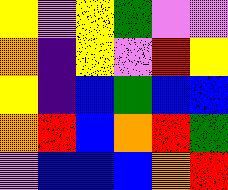[["yellow", "violet", "yellow", "green", "violet", "violet"], ["orange", "indigo", "yellow", "violet", "red", "yellow"], ["yellow", "indigo", "blue", "green", "blue", "blue"], ["orange", "red", "blue", "orange", "red", "green"], ["violet", "blue", "blue", "blue", "orange", "red"]]